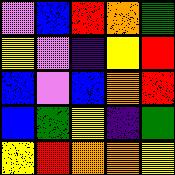[["violet", "blue", "red", "orange", "green"], ["yellow", "violet", "indigo", "yellow", "red"], ["blue", "violet", "blue", "orange", "red"], ["blue", "green", "yellow", "indigo", "green"], ["yellow", "red", "orange", "orange", "yellow"]]